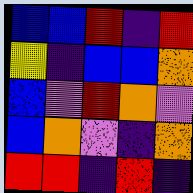[["blue", "blue", "red", "indigo", "red"], ["yellow", "indigo", "blue", "blue", "orange"], ["blue", "violet", "red", "orange", "violet"], ["blue", "orange", "violet", "indigo", "orange"], ["red", "red", "indigo", "red", "indigo"]]